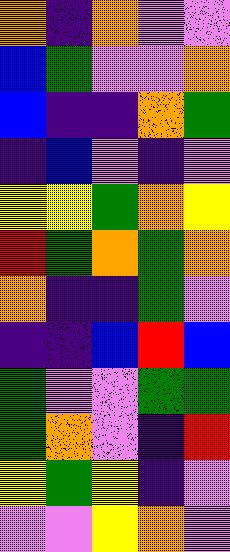[["orange", "indigo", "orange", "violet", "violet"], ["blue", "green", "violet", "violet", "orange"], ["blue", "indigo", "indigo", "orange", "green"], ["indigo", "blue", "violet", "indigo", "violet"], ["yellow", "yellow", "green", "orange", "yellow"], ["red", "green", "orange", "green", "orange"], ["orange", "indigo", "indigo", "green", "violet"], ["indigo", "indigo", "blue", "red", "blue"], ["green", "violet", "violet", "green", "green"], ["green", "orange", "violet", "indigo", "red"], ["yellow", "green", "yellow", "indigo", "violet"], ["violet", "violet", "yellow", "orange", "violet"]]